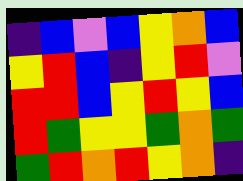[["indigo", "blue", "violet", "blue", "yellow", "orange", "blue"], ["yellow", "red", "blue", "indigo", "yellow", "red", "violet"], ["red", "red", "blue", "yellow", "red", "yellow", "blue"], ["red", "green", "yellow", "yellow", "green", "orange", "green"], ["green", "red", "orange", "red", "yellow", "orange", "indigo"]]